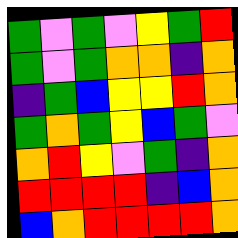[["green", "violet", "green", "violet", "yellow", "green", "red"], ["green", "violet", "green", "orange", "orange", "indigo", "orange"], ["indigo", "green", "blue", "yellow", "yellow", "red", "orange"], ["green", "orange", "green", "yellow", "blue", "green", "violet"], ["orange", "red", "yellow", "violet", "green", "indigo", "orange"], ["red", "red", "red", "red", "indigo", "blue", "orange"], ["blue", "orange", "red", "red", "red", "red", "orange"]]